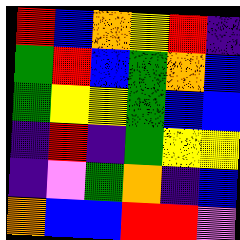[["red", "blue", "orange", "yellow", "red", "indigo"], ["green", "red", "blue", "green", "orange", "blue"], ["green", "yellow", "yellow", "green", "blue", "blue"], ["indigo", "red", "indigo", "green", "yellow", "yellow"], ["indigo", "violet", "green", "orange", "indigo", "blue"], ["orange", "blue", "blue", "red", "red", "violet"]]